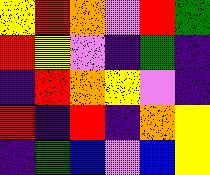[["yellow", "red", "orange", "violet", "red", "green"], ["red", "yellow", "violet", "indigo", "green", "indigo"], ["indigo", "red", "orange", "yellow", "violet", "indigo"], ["red", "indigo", "red", "indigo", "orange", "yellow"], ["indigo", "green", "blue", "violet", "blue", "yellow"]]